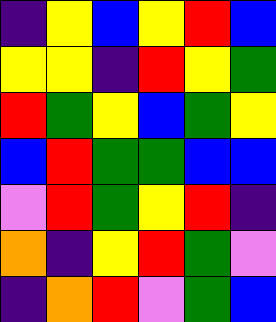[["indigo", "yellow", "blue", "yellow", "red", "blue"], ["yellow", "yellow", "indigo", "red", "yellow", "green"], ["red", "green", "yellow", "blue", "green", "yellow"], ["blue", "red", "green", "green", "blue", "blue"], ["violet", "red", "green", "yellow", "red", "indigo"], ["orange", "indigo", "yellow", "red", "green", "violet"], ["indigo", "orange", "red", "violet", "green", "blue"]]